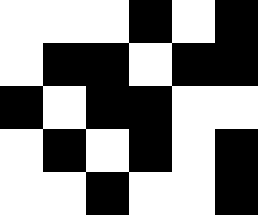[["white", "white", "white", "black", "white", "black"], ["white", "black", "black", "white", "black", "black"], ["black", "white", "black", "black", "white", "white"], ["white", "black", "white", "black", "white", "black"], ["white", "white", "black", "white", "white", "black"]]